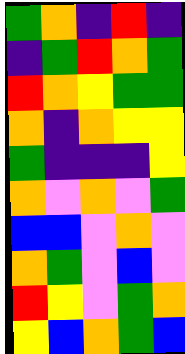[["green", "orange", "indigo", "red", "indigo"], ["indigo", "green", "red", "orange", "green"], ["red", "orange", "yellow", "green", "green"], ["orange", "indigo", "orange", "yellow", "yellow"], ["green", "indigo", "indigo", "indigo", "yellow"], ["orange", "violet", "orange", "violet", "green"], ["blue", "blue", "violet", "orange", "violet"], ["orange", "green", "violet", "blue", "violet"], ["red", "yellow", "violet", "green", "orange"], ["yellow", "blue", "orange", "green", "blue"]]